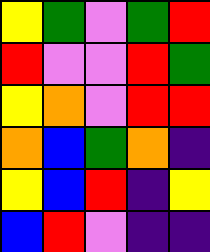[["yellow", "green", "violet", "green", "red"], ["red", "violet", "violet", "red", "green"], ["yellow", "orange", "violet", "red", "red"], ["orange", "blue", "green", "orange", "indigo"], ["yellow", "blue", "red", "indigo", "yellow"], ["blue", "red", "violet", "indigo", "indigo"]]